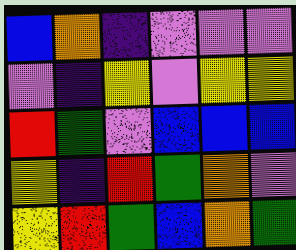[["blue", "orange", "indigo", "violet", "violet", "violet"], ["violet", "indigo", "yellow", "violet", "yellow", "yellow"], ["red", "green", "violet", "blue", "blue", "blue"], ["yellow", "indigo", "red", "green", "orange", "violet"], ["yellow", "red", "green", "blue", "orange", "green"]]